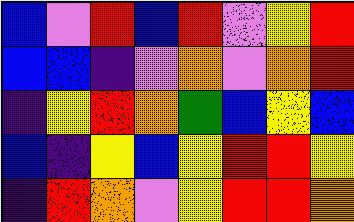[["blue", "violet", "red", "blue", "red", "violet", "yellow", "red"], ["blue", "blue", "indigo", "violet", "orange", "violet", "orange", "red"], ["indigo", "yellow", "red", "orange", "green", "blue", "yellow", "blue"], ["blue", "indigo", "yellow", "blue", "yellow", "red", "red", "yellow"], ["indigo", "red", "orange", "violet", "yellow", "red", "red", "orange"]]